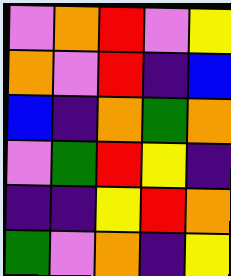[["violet", "orange", "red", "violet", "yellow"], ["orange", "violet", "red", "indigo", "blue"], ["blue", "indigo", "orange", "green", "orange"], ["violet", "green", "red", "yellow", "indigo"], ["indigo", "indigo", "yellow", "red", "orange"], ["green", "violet", "orange", "indigo", "yellow"]]